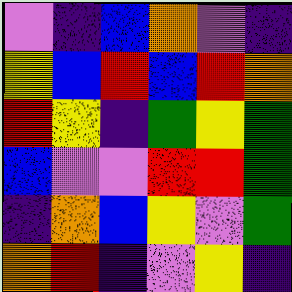[["violet", "indigo", "blue", "orange", "violet", "indigo"], ["yellow", "blue", "red", "blue", "red", "orange"], ["red", "yellow", "indigo", "green", "yellow", "green"], ["blue", "violet", "violet", "red", "red", "green"], ["indigo", "orange", "blue", "yellow", "violet", "green"], ["orange", "red", "indigo", "violet", "yellow", "indigo"]]